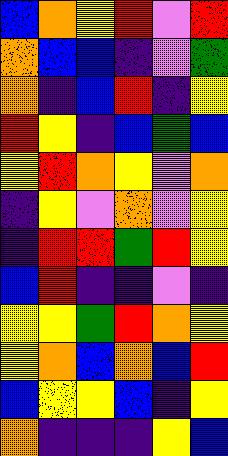[["blue", "orange", "yellow", "red", "violet", "red"], ["orange", "blue", "blue", "indigo", "violet", "green"], ["orange", "indigo", "blue", "red", "indigo", "yellow"], ["red", "yellow", "indigo", "blue", "green", "blue"], ["yellow", "red", "orange", "yellow", "violet", "orange"], ["indigo", "yellow", "violet", "orange", "violet", "yellow"], ["indigo", "red", "red", "green", "red", "yellow"], ["blue", "red", "indigo", "indigo", "violet", "indigo"], ["yellow", "yellow", "green", "red", "orange", "yellow"], ["yellow", "orange", "blue", "orange", "blue", "red"], ["blue", "yellow", "yellow", "blue", "indigo", "yellow"], ["orange", "indigo", "indigo", "indigo", "yellow", "blue"]]